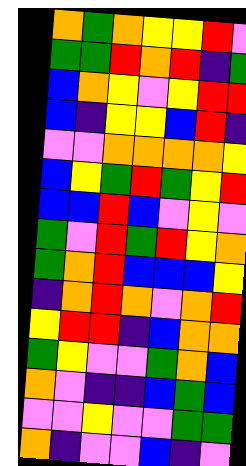[["orange", "green", "orange", "yellow", "yellow", "red", "violet"], ["green", "green", "red", "orange", "red", "indigo", "green"], ["blue", "orange", "yellow", "violet", "yellow", "red", "red"], ["blue", "indigo", "yellow", "yellow", "blue", "red", "indigo"], ["violet", "violet", "orange", "orange", "orange", "orange", "yellow"], ["blue", "yellow", "green", "red", "green", "yellow", "red"], ["blue", "blue", "red", "blue", "violet", "yellow", "violet"], ["green", "violet", "red", "green", "red", "yellow", "orange"], ["green", "orange", "red", "blue", "blue", "blue", "yellow"], ["indigo", "orange", "red", "orange", "violet", "orange", "red"], ["yellow", "red", "red", "indigo", "blue", "orange", "orange"], ["green", "yellow", "violet", "violet", "green", "orange", "blue"], ["orange", "violet", "indigo", "indigo", "blue", "green", "blue"], ["violet", "violet", "yellow", "violet", "violet", "green", "green"], ["orange", "indigo", "violet", "violet", "blue", "indigo", "violet"]]